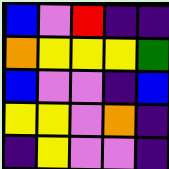[["blue", "violet", "red", "indigo", "indigo"], ["orange", "yellow", "yellow", "yellow", "green"], ["blue", "violet", "violet", "indigo", "blue"], ["yellow", "yellow", "violet", "orange", "indigo"], ["indigo", "yellow", "violet", "violet", "indigo"]]